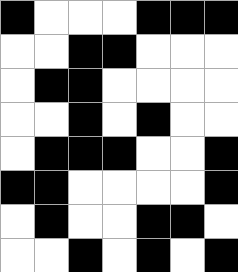[["black", "white", "white", "white", "black", "black", "black"], ["white", "white", "black", "black", "white", "white", "white"], ["white", "black", "black", "white", "white", "white", "white"], ["white", "white", "black", "white", "black", "white", "white"], ["white", "black", "black", "black", "white", "white", "black"], ["black", "black", "white", "white", "white", "white", "black"], ["white", "black", "white", "white", "black", "black", "white"], ["white", "white", "black", "white", "black", "white", "black"]]